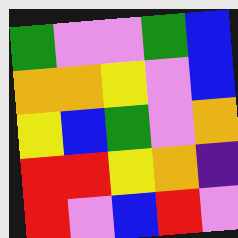[["green", "violet", "violet", "green", "blue"], ["orange", "orange", "yellow", "violet", "blue"], ["yellow", "blue", "green", "violet", "orange"], ["red", "red", "yellow", "orange", "indigo"], ["red", "violet", "blue", "red", "violet"]]